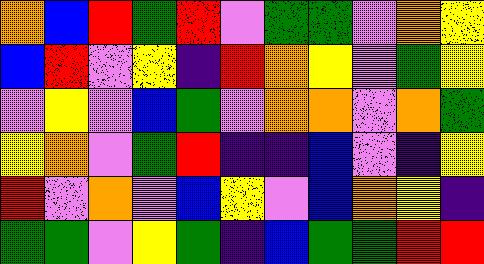[["orange", "blue", "red", "green", "red", "violet", "green", "green", "violet", "orange", "yellow"], ["blue", "red", "violet", "yellow", "indigo", "red", "orange", "yellow", "violet", "green", "yellow"], ["violet", "yellow", "violet", "blue", "green", "violet", "orange", "orange", "violet", "orange", "green"], ["yellow", "orange", "violet", "green", "red", "indigo", "indigo", "blue", "violet", "indigo", "yellow"], ["red", "violet", "orange", "violet", "blue", "yellow", "violet", "blue", "orange", "yellow", "indigo"], ["green", "green", "violet", "yellow", "green", "indigo", "blue", "green", "green", "red", "red"]]